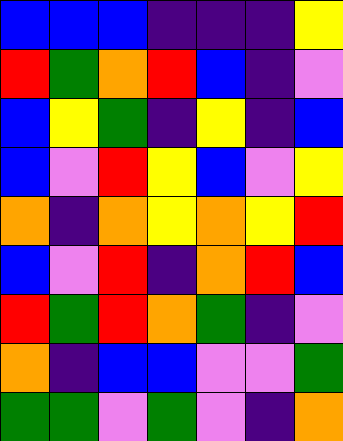[["blue", "blue", "blue", "indigo", "indigo", "indigo", "yellow"], ["red", "green", "orange", "red", "blue", "indigo", "violet"], ["blue", "yellow", "green", "indigo", "yellow", "indigo", "blue"], ["blue", "violet", "red", "yellow", "blue", "violet", "yellow"], ["orange", "indigo", "orange", "yellow", "orange", "yellow", "red"], ["blue", "violet", "red", "indigo", "orange", "red", "blue"], ["red", "green", "red", "orange", "green", "indigo", "violet"], ["orange", "indigo", "blue", "blue", "violet", "violet", "green"], ["green", "green", "violet", "green", "violet", "indigo", "orange"]]